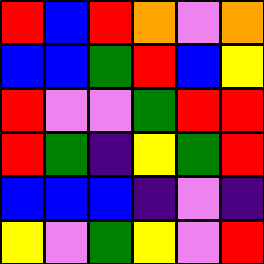[["red", "blue", "red", "orange", "violet", "orange"], ["blue", "blue", "green", "red", "blue", "yellow"], ["red", "violet", "violet", "green", "red", "red"], ["red", "green", "indigo", "yellow", "green", "red"], ["blue", "blue", "blue", "indigo", "violet", "indigo"], ["yellow", "violet", "green", "yellow", "violet", "red"]]